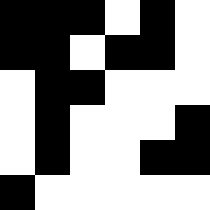[["black", "black", "black", "white", "black", "white"], ["black", "black", "white", "black", "black", "white"], ["white", "black", "black", "white", "white", "white"], ["white", "black", "white", "white", "white", "black"], ["white", "black", "white", "white", "black", "black"], ["black", "white", "white", "white", "white", "white"]]